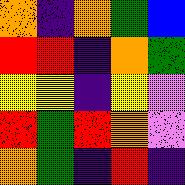[["orange", "indigo", "orange", "green", "blue"], ["red", "red", "indigo", "orange", "green"], ["yellow", "yellow", "indigo", "yellow", "violet"], ["red", "green", "red", "orange", "violet"], ["orange", "green", "indigo", "red", "indigo"]]